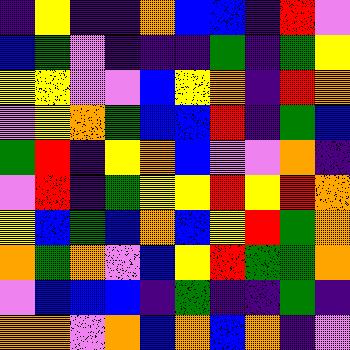[["indigo", "yellow", "indigo", "indigo", "orange", "blue", "blue", "indigo", "red", "violet"], ["blue", "green", "violet", "indigo", "indigo", "indigo", "green", "indigo", "green", "yellow"], ["yellow", "yellow", "violet", "violet", "blue", "yellow", "orange", "indigo", "red", "orange"], ["violet", "yellow", "orange", "green", "blue", "blue", "red", "indigo", "green", "blue"], ["green", "red", "indigo", "yellow", "orange", "blue", "violet", "violet", "orange", "indigo"], ["violet", "red", "indigo", "green", "yellow", "yellow", "red", "yellow", "red", "orange"], ["yellow", "blue", "green", "blue", "orange", "blue", "yellow", "red", "green", "orange"], ["orange", "green", "orange", "violet", "blue", "yellow", "red", "green", "green", "orange"], ["violet", "blue", "blue", "blue", "indigo", "green", "indigo", "indigo", "green", "indigo"], ["orange", "orange", "violet", "orange", "blue", "orange", "blue", "orange", "indigo", "violet"]]